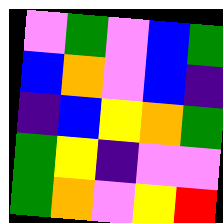[["violet", "green", "violet", "blue", "green"], ["blue", "orange", "violet", "blue", "indigo"], ["indigo", "blue", "yellow", "orange", "green"], ["green", "yellow", "indigo", "violet", "violet"], ["green", "orange", "violet", "yellow", "red"]]